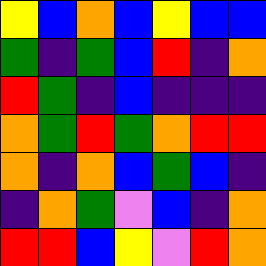[["yellow", "blue", "orange", "blue", "yellow", "blue", "blue"], ["green", "indigo", "green", "blue", "red", "indigo", "orange"], ["red", "green", "indigo", "blue", "indigo", "indigo", "indigo"], ["orange", "green", "red", "green", "orange", "red", "red"], ["orange", "indigo", "orange", "blue", "green", "blue", "indigo"], ["indigo", "orange", "green", "violet", "blue", "indigo", "orange"], ["red", "red", "blue", "yellow", "violet", "red", "orange"]]